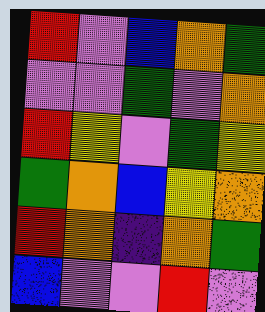[["red", "violet", "blue", "orange", "green"], ["violet", "violet", "green", "violet", "orange"], ["red", "yellow", "violet", "green", "yellow"], ["green", "orange", "blue", "yellow", "orange"], ["red", "orange", "indigo", "orange", "green"], ["blue", "violet", "violet", "red", "violet"]]